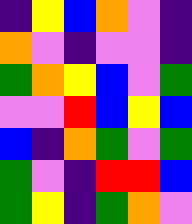[["indigo", "yellow", "blue", "orange", "violet", "indigo"], ["orange", "violet", "indigo", "violet", "violet", "indigo"], ["green", "orange", "yellow", "blue", "violet", "green"], ["violet", "violet", "red", "blue", "yellow", "blue"], ["blue", "indigo", "orange", "green", "violet", "green"], ["green", "violet", "indigo", "red", "red", "blue"], ["green", "yellow", "indigo", "green", "orange", "violet"]]